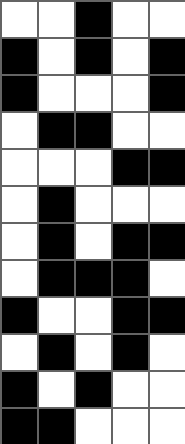[["white", "white", "black", "white", "white"], ["black", "white", "black", "white", "black"], ["black", "white", "white", "white", "black"], ["white", "black", "black", "white", "white"], ["white", "white", "white", "black", "black"], ["white", "black", "white", "white", "white"], ["white", "black", "white", "black", "black"], ["white", "black", "black", "black", "white"], ["black", "white", "white", "black", "black"], ["white", "black", "white", "black", "white"], ["black", "white", "black", "white", "white"], ["black", "black", "white", "white", "white"]]